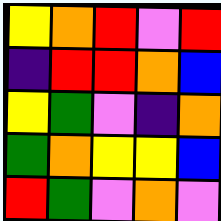[["yellow", "orange", "red", "violet", "red"], ["indigo", "red", "red", "orange", "blue"], ["yellow", "green", "violet", "indigo", "orange"], ["green", "orange", "yellow", "yellow", "blue"], ["red", "green", "violet", "orange", "violet"]]